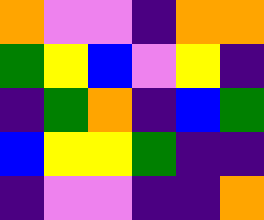[["orange", "violet", "violet", "indigo", "orange", "orange"], ["green", "yellow", "blue", "violet", "yellow", "indigo"], ["indigo", "green", "orange", "indigo", "blue", "green"], ["blue", "yellow", "yellow", "green", "indigo", "indigo"], ["indigo", "violet", "violet", "indigo", "indigo", "orange"]]